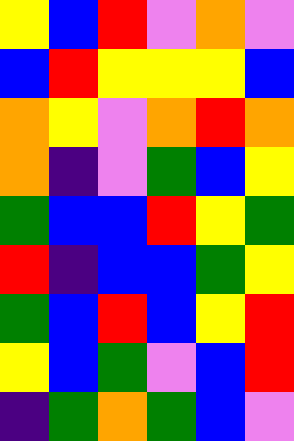[["yellow", "blue", "red", "violet", "orange", "violet"], ["blue", "red", "yellow", "yellow", "yellow", "blue"], ["orange", "yellow", "violet", "orange", "red", "orange"], ["orange", "indigo", "violet", "green", "blue", "yellow"], ["green", "blue", "blue", "red", "yellow", "green"], ["red", "indigo", "blue", "blue", "green", "yellow"], ["green", "blue", "red", "blue", "yellow", "red"], ["yellow", "blue", "green", "violet", "blue", "red"], ["indigo", "green", "orange", "green", "blue", "violet"]]